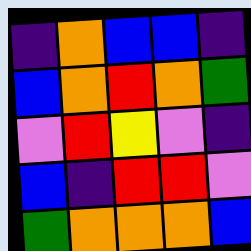[["indigo", "orange", "blue", "blue", "indigo"], ["blue", "orange", "red", "orange", "green"], ["violet", "red", "yellow", "violet", "indigo"], ["blue", "indigo", "red", "red", "violet"], ["green", "orange", "orange", "orange", "blue"]]